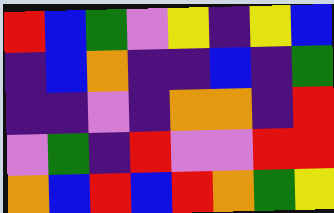[["red", "blue", "green", "violet", "yellow", "indigo", "yellow", "blue"], ["indigo", "blue", "orange", "indigo", "indigo", "blue", "indigo", "green"], ["indigo", "indigo", "violet", "indigo", "orange", "orange", "indigo", "red"], ["violet", "green", "indigo", "red", "violet", "violet", "red", "red"], ["orange", "blue", "red", "blue", "red", "orange", "green", "yellow"]]